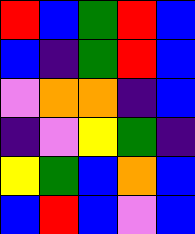[["red", "blue", "green", "red", "blue"], ["blue", "indigo", "green", "red", "blue"], ["violet", "orange", "orange", "indigo", "blue"], ["indigo", "violet", "yellow", "green", "indigo"], ["yellow", "green", "blue", "orange", "blue"], ["blue", "red", "blue", "violet", "blue"]]